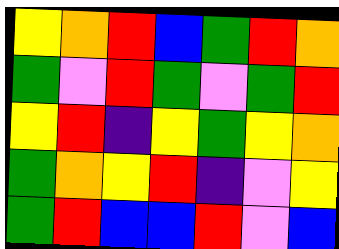[["yellow", "orange", "red", "blue", "green", "red", "orange"], ["green", "violet", "red", "green", "violet", "green", "red"], ["yellow", "red", "indigo", "yellow", "green", "yellow", "orange"], ["green", "orange", "yellow", "red", "indigo", "violet", "yellow"], ["green", "red", "blue", "blue", "red", "violet", "blue"]]